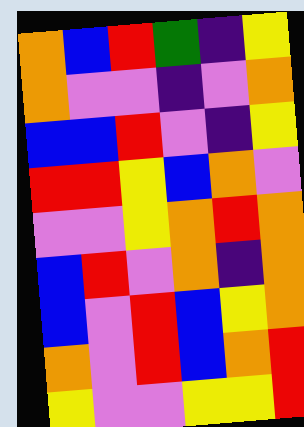[["orange", "blue", "red", "green", "indigo", "yellow"], ["orange", "violet", "violet", "indigo", "violet", "orange"], ["blue", "blue", "red", "violet", "indigo", "yellow"], ["red", "red", "yellow", "blue", "orange", "violet"], ["violet", "violet", "yellow", "orange", "red", "orange"], ["blue", "red", "violet", "orange", "indigo", "orange"], ["blue", "violet", "red", "blue", "yellow", "orange"], ["orange", "violet", "red", "blue", "orange", "red"], ["yellow", "violet", "violet", "yellow", "yellow", "red"]]